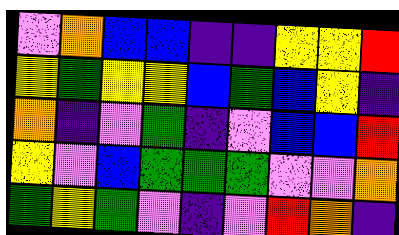[["violet", "orange", "blue", "blue", "indigo", "indigo", "yellow", "yellow", "red"], ["yellow", "green", "yellow", "yellow", "blue", "green", "blue", "yellow", "indigo"], ["orange", "indigo", "violet", "green", "indigo", "violet", "blue", "blue", "red"], ["yellow", "violet", "blue", "green", "green", "green", "violet", "violet", "orange"], ["green", "yellow", "green", "violet", "indigo", "violet", "red", "orange", "indigo"]]